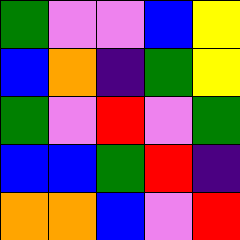[["green", "violet", "violet", "blue", "yellow"], ["blue", "orange", "indigo", "green", "yellow"], ["green", "violet", "red", "violet", "green"], ["blue", "blue", "green", "red", "indigo"], ["orange", "orange", "blue", "violet", "red"]]